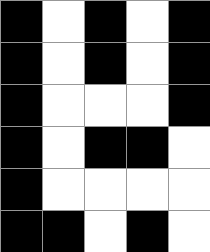[["black", "white", "black", "white", "black"], ["black", "white", "black", "white", "black"], ["black", "white", "white", "white", "black"], ["black", "white", "black", "black", "white"], ["black", "white", "white", "white", "white"], ["black", "black", "white", "black", "white"]]